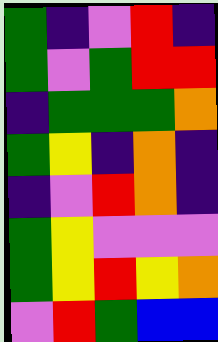[["green", "indigo", "violet", "red", "indigo"], ["green", "violet", "green", "red", "red"], ["indigo", "green", "green", "green", "orange"], ["green", "yellow", "indigo", "orange", "indigo"], ["indigo", "violet", "red", "orange", "indigo"], ["green", "yellow", "violet", "violet", "violet"], ["green", "yellow", "red", "yellow", "orange"], ["violet", "red", "green", "blue", "blue"]]